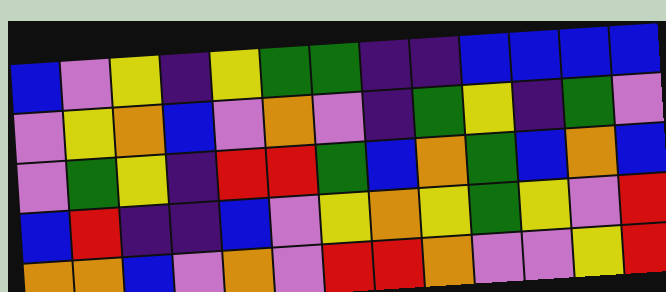[["blue", "violet", "yellow", "indigo", "yellow", "green", "green", "indigo", "indigo", "blue", "blue", "blue", "blue"], ["violet", "yellow", "orange", "blue", "violet", "orange", "violet", "indigo", "green", "yellow", "indigo", "green", "violet"], ["violet", "green", "yellow", "indigo", "red", "red", "green", "blue", "orange", "green", "blue", "orange", "blue"], ["blue", "red", "indigo", "indigo", "blue", "violet", "yellow", "orange", "yellow", "green", "yellow", "violet", "red"], ["orange", "orange", "blue", "violet", "orange", "violet", "red", "red", "orange", "violet", "violet", "yellow", "red"]]